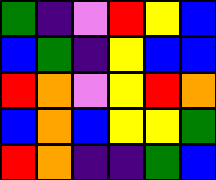[["green", "indigo", "violet", "red", "yellow", "blue"], ["blue", "green", "indigo", "yellow", "blue", "blue"], ["red", "orange", "violet", "yellow", "red", "orange"], ["blue", "orange", "blue", "yellow", "yellow", "green"], ["red", "orange", "indigo", "indigo", "green", "blue"]]